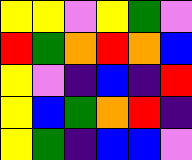[["yellow", "yellow", "violet", "yellow", "green", "violet"], ["red", "green", "orange", "red", "orange", "blue"], ["yellow", "violet", "indigo", "blue", "indigo", "red"], ["yellow", "blue", "green", "orange", "red", "indigo"], ["yellow", "green", "indigo", "blue", "blue", "violet"]]